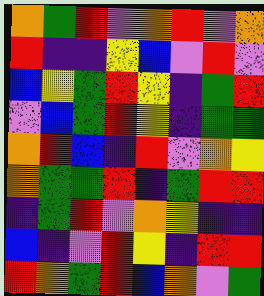[["orange", "green", "red", "violet", "orange", "red", "violet", "orange"], ["red", "indigo", "indigo", "yellow", "blue", "violet", "red", "violet"], ["blue", "yellow", "green", "red", "yellow", "indigo", "green", "red"], ["violet", "blue", "green", "red", "yellow", "indigo", "green", "green"], ["orange", "red", "blue", "indigo", "red", "violet", "orange", "yellow"], ["orange", "green", "green", "red", "indigo", "green", "red", "red"], ["indigo", "green", "red", "violet", "orange", "yellow", "indigo", "indigo"], ["blue", "indigo", "violet", "red", "yellow", "indigo", "red", "red"], ["red", "orange", "green", "red", "blue", "orange", "violet", "green"]]